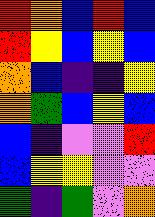[["red", "orange", "blue", "red", "blue"], ["red", "yellow", "blue", "yellow", "blue"], ["orange", "blue", "indigo", "indigo", "yellow"], ["orange", "green", "blue", "yellow", "blue"], ["blue", "indigo", "violet", "violet", "red"], ["blue", "yellow", "yellow", "violet", "violet"], ["green", "indigo", "green", "violet", "orange"]]